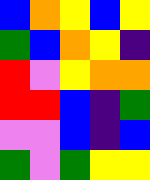[["blue", "orange", "yellow", "blue", "yellow"], ["green", "blue", "orange", "yellow", "indigo"], ["red", "violet", "yellow", "orange", "orange"], ["red", "red", "blue", "indigo", "green"], ["violet", "violet", "blue", "indigo", "blue"], ["green", "violet", "green", "yellow", "yellow"]]